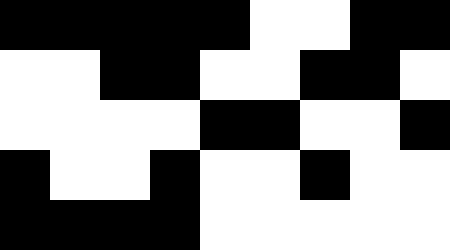[["black", "black", "black", "black", "black", "white", "white", "black", "black"], ["white", "white", "black", "black", "white", "white", "black", "black", "white"], ["white", "white", "white", "white", "black", "black", "white", "white", "black"], ["black", "white", "white", "black", "white", "white", "black", "white", "white"], ["black", "black", "black", "black", "white", "white", "white", "white", "white"]]